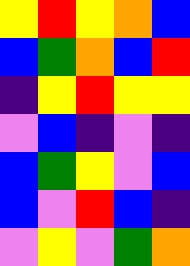[["yellow", "red", "yellow", "orange", "blue"], ["blue", "green", "orange", "blue", "red"], ["indigo", "yellow", "red", "yellow", "yellow"], ["violet", "blue", "indigo", "violet", "indigo"], ["blue", "green", "yellow", "violet", "blue"], ["blue", "violet", "red", "blue", "indigo"], ["violet", "yellow", "violet", "green", "orange"]]